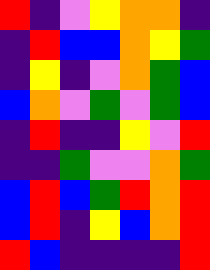[["red", "indigo", "violet", "yellow", "orange", "orange", "indigo"], ["indigo", "red", "blue", "blue", "orange", "yellow", "green"], ["indigo", "yellow", "indigo", "violet", "orange", "green", "blue"], ["blue", "orange", "violet", "green", "violet", "green", "blue"], ["indigo", "red", "indigo", "indigo", "yellow", "violet", "red"], ["indigo", "indigo", "green", "violet", "violet", "orange", "green"], ["blue", "red", "blue", "green", "red", "orange", "red"], ["blue", "red", "indigo", "yellow", "blue", "orange", "red"], ["red", "blue", "indigo", "indigo", "indigo", "indigo", "red"]]